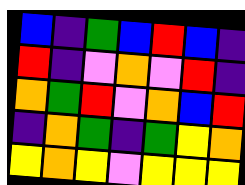[["blue", "indigo", "green", "blue", "red", "blue", "indigo"], ["red", "indigo", "violet", "orange", "violet", "red", "indigo"], ["orange", "green", "red", "violet", "orange", "blue", "red"], ["indigo", "orange", "green", "indigo", "green", "yellow", "orange"], ["yellow", "orange", "yellow", "violet", "yellow", "yellow", "yellow"]]